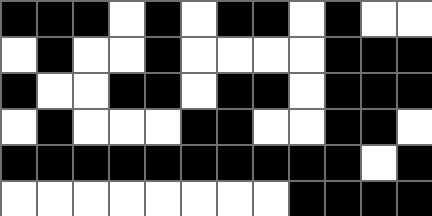[["black", "black", "black", "white", "black", "white", "black", "black", "white", "black", "white", "white"], ["white", "black", "white", "white", "black", "white", "white", "white", "white", "black", "black", "black"], ["black", "white", "white", "black", "black", "white", "black", "black", "white", "black", "black", "black"], ["white", "black", "white", "white", "white", "black", "black", "white", "white", "black", "black", "white"], ["black", "black", "black", "black", "black", "black", "black", "black", "black", "black", "white", "black"], ["white", "white", "white", "white", "white", "white", "white", "white", "black", "black", "black", "black"]]